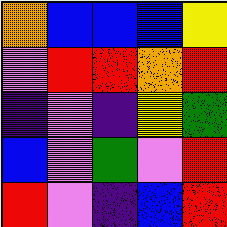[["orange", "blue", "blue", "blue", "yellow"], ["violet", "red", "red", "orange", "red"], ["indigo", "violet", "indigo", "yellow", "green"], ["blue", "violet", "green", "violet", "red"], ["red", "violet", "indigo", "blue", "red"]]